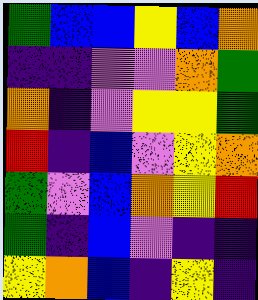[["green", "blue", "blue", "yellow", "blue", "orange"], ["indigo", "indigo", "violet", "violet", "orange", "green"], ["orange", "indigo", "violet", "yellow", "yellow", "green"], ["red", "indigo", "blue", "violet", "yellow", "orange"], ["green", "violet", "blue", "orange", "yellow", "red"], ["green", "indigo", "blue", "violet", "indigo", "indigo"], ["yellow", "orange", "blue", "indigo", "yellow", "indigo"]]